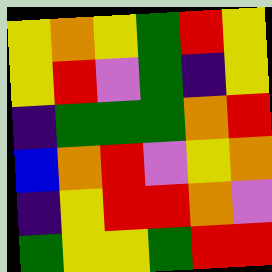[["yellow", "orange", "yellow", "green", "red", "yellow"], ["yellow", "red", "violet", "green", "indigo", "yellow"], ["indigo", "green", "green", "green", "orange", "red"], ["blue", "orange", "red", "violet", "yellow", "orange"], ["indigo", "yellow", "red", "red", "orange", "violet"], ["green", "yellow", "yellow", "green", "red", "red"]]